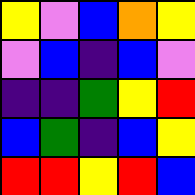[["yellow", "violet", "blue", "orange", "yellow"], ["violet", "blue", "indigo", "blue", "violet"], ["indigo", "indigo", "green", "yellow", "red"], ["blue", "green", "indigo", "blue", "yellow"], ["red", "red", "yellow", "red", "blue"]]